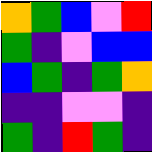[["orange", "green", "blue", "violet", "red"], ["green", "indigo", "violet", "blue", "blue"], ["blue", "green", "indigo", "green", "orange"], ["indigo", "indigo", "violet", "violet", "indigo"], ["green", "indigo", "red", "green", "indigo"]]